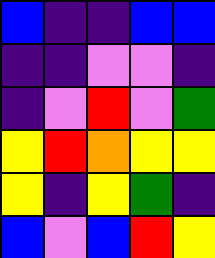[["blue", "indigo", "indigo", "blue", "blue"], ["indigo", "indigo", "violet", "violet", "indigo"], ["indigo", "violet", "red", "violet", "green"], ["yellow", "red", "orange", "yellow", "yellow"], ["yellow", "indigo", "yellow", "green", "indigo"], ["blue", "violet", "blue", "red", "yellow"]]